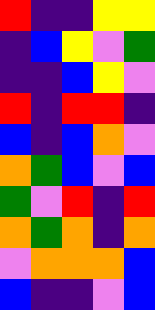[["red", "indigo", "indigo", "yellow", "yellow"], ["indigo", "blue", "yellow", "violet", "green"], ["indigo", "indigo", "blue", "yellow", "violet"], ["red", "indigo", "red", "red", "indigo"], ["blue", "indigo", "blue", "orange", "violet"], ["orange", "green", "blue", "violet", "blue"], ["green", "violet", "red", "indigo", "red"], ["orange", "green", "orange", "indigo", "orange"], ["violet", "orange", "orange", "orange", "blue"], ["blue", "indigo", "indigo", "violet", "blue"]]